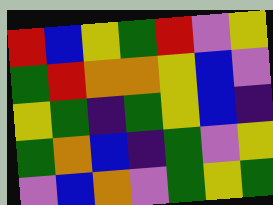[["red", "blue", "yellow", "green", "red", "violet", "yellow"], ["green", "red", "orange", "orange", "yellow", "blue", "violet"], ["yellow", "green", "indigo", "green", "yellow", "blue", "indigo"], ["green", "orange", "blue", "indigo", "green", "violet", "yellow"], ["violet", "blue", "orange", "violet", "green", "yellow", "green"]]